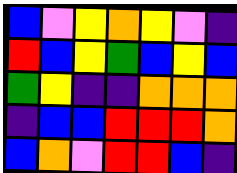[["blue", "violet", "yellow", "orange", "yellow", "violet", "indigo"], ["red", "blue", "yellow", "green", "blue", "yellow", "blue"], ["green", "yellow", "indigo", "indigo", "orange", "orange", "orange"], ["indigo", "blue", "blue", "red", "red", "red", "orange"], ["blue", "orange", "violet", "red", "red", "blue", "indigo"]]